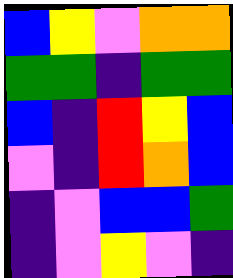[["blue", "yellow", "violet", "orange", "orange"], ["green", "green", "indigo", "green", "green"], ["blue", "indigo", "red", "yellow", "blue"], ["violet", "indigo", "red", "orange", "blue"], ["indigo", "violet", "blue", "blue", "green"], ["indigo", "violet", "yellow", "violet", "indigo"]]